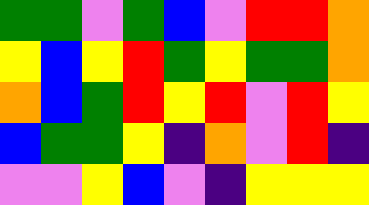[["green", "green", "violet", "green", "blue", "violet", "red", "red", "orange"], ["yellow", "blue", "yellow", "red", "green", "yellow", "green", "green", "orange"], ["orange", "blue", "green", "red", "yellow", "red", "violet", "red", "yellow"], ["blue", "green", "green", "yellow", "indigo", "orange", "violet", "red", "indigo"], ["violet", "violet", "yellow", "blue", "violet", "indigo", "yellow", "yellow", "yellow"]]